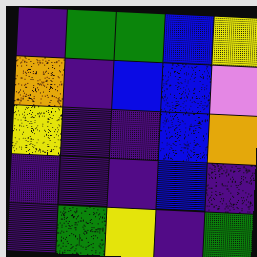[["indigo", "green", "green", "blue", "yellow"], ["orange", "indigo", "blue", "blue", "violet"], ["yellow", "indigo", "indigo", "blue", "orange"], ["indigo", "indigo", "indigo", "blue", "indigo"], ["indigo", "green", "yellow", "indigo", "green"]]